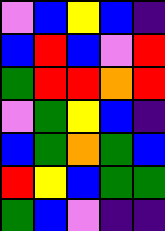[["violet", "blue", "yellow", "blue", "indigo"], ["blue", "red", "blue", "violet", "red"], ["green", "red", "red", "orange", "red"], ["violet", "green", "yellow", "blue", "indigo"], ["blue", "green", "orange", "green", "blue"], ["red", "yellow", "blue", "green", "green"], ["green", "blue", "violet", "indigo", "indigo"]]